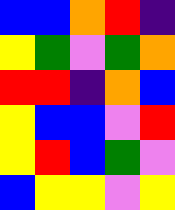[["blue", "blue", "orange", "red", "indigo"], ["yellow", "green", "violet", "green", "orange"], ["red", "red", "indigo", "orange", "blue"], ["yellow", "blue", "blue", "violet", "red"], ["yellow", "red", "blue", "green", "violet"], ["blue", "yellow", "yellow", "violet", "yellow"]]